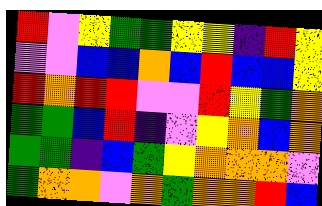[["red", "violet", "yellow", "green", "green", "yellow", "yellow", "indigo", "red", "yellow"], ["violet", "violet", "blue", "blue", "orange", "blue", "red", "blue", "blue", "yellow"], ["red", "orange", "red", "red", "violet", "violet", "red", "yellow", "green", "orange"], ["green", "green", "blue", "red", "indigo", "violet", "yellow", "orange", "blue", "orange"], ["green", "green", "indigo", "blue", "green", "yellow", "orange", "orange", "orange", "violet"], ["green", "orange", "orange", "violet", "orange", "green", "orange", "orange", "red", "blue"]]